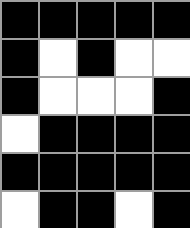[["black", "black", "black", "black", "black"], ["black", "white", "black", "white", "white"], ["black", "white", "white", "white", "black"], ["white", "black", "black", "black", "black"], ["black", "black", "black", "black", "black"], ["white", "black", "black", "white", "black"]]